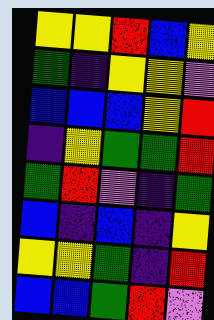[["yellow", "yellow", "red", "blue", "yellow"], ["green", "indigo", "yellow", "yellow", "violet"], ["blue", "blue", "blue", "yellow", "red"], ["indigo", "yellow", "green", "green", "red"], ["green", "red", "violet", "indigo", "green"], ["blue", "indigo", "blue", "indigo", "yellow"], ["yellow", "yellow", "green", "indigo", "red"], ["blue", "blue", "green", "red", "violet"]]